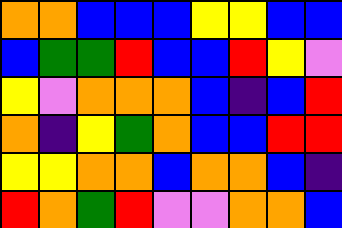[["orange", "orange", "blue", "blue", "blue", "yellow", "yellow", "blue", "blue"], ["blue", "green", "green", "red", "blue", "blue", "red", "yellow", "violet"], ["yellow", "violet", "orange", "orange", "orange", "blue", "indigo", "blue", "red"], ["orange", "indigo", "yellow", "green", "orange", "blue", "blue", "red", "red"], ["yellow", "yellow", "orange", "orange", "blue", "orange", "orange", "blue", "indigo"], ["red", "orange", "green", "red", "violet", "violet", "orange", "orange", "blue"]]